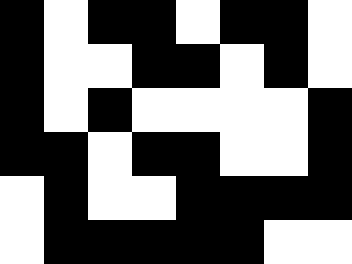[["black", "white", "black", "black", "white", "black", "black", "white"], ["black", "white", "white", "black", "black", "white", "black", "white"], ["black", "white", "black", "white", "white", "white", "white", "black"], ["black", "black", "white", "black", "black", "white", "white", "black"], ["white", "black", "white", "white", "black", "black", "black", "black"], ["white", "black", "black", "black", "black", "black", "white", "white"]]